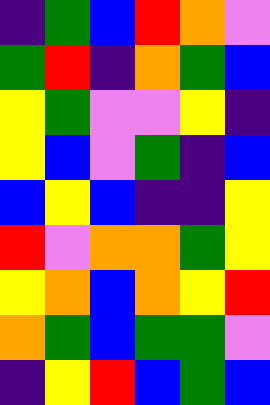[["indigo", "green", "blue", "red", "orange", "violet"], ["green", "red", "indigo", "orange", "green", "blue"], ["yellow", "green", "violet", "violet", "yellow", "indigo"], ["yellow", "blue", "violet", "green", "indigo", "blue"], ["blue", "yellow", "blue", "indigo", "indigo", "yellow"], ["red", "violet", "orange", "orange", "green", "yellow"], ["yellow", "orange", "blue", "orange", "yellow", "red"], ["orange", "green", "blue", "green", "green", "violet"], ["indigo", "yellow", "red", "blue", "green", "blue"]]